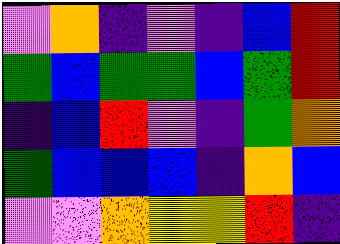[["violet", "orange", "indigo", "violet", "indigo", "blue", "red"], ["green", "blue", "green", "green", "blue", "green", "red"], ["indigo", "blue", "red", "violet", "indigo", "green", "orange"], ["green", "blue", "blue", "blue", "indigo", "orange", "blue"], ["violet", "violet", "orange", "yellow", "yellow", "red", "indigo"]]